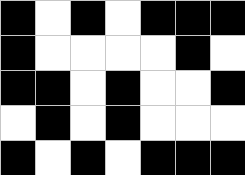[["black", "white", "black", "white", "black", "black", "black"], ["black", "white", "white", "white", "white", "black", "white"], ["black", "black", "white", "black", "white", "white", "black"], ["white", "black", "white", "black", "white", "white", "white"], ["black", "white", "black", "white", "black", "black", "black"]]